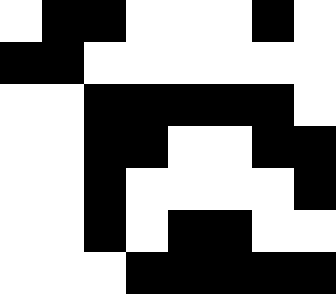[["white", "black", "black", "white", "white", "white", "black", "white"], ["black", "black", "white", "white", "white", "white", "white", "white"], ["white", "white", "black", "black", "black", "black", "black", "white"], ["white", "white", "black", "black", "white", "white", "black", "black"], ["white", "white", "black", "white", "white", "white", "white", "black"], ["white", "white", "black", "white", "black", "black", "white", "white"], ["white", "white", "white", "black", "black", "black", "black", "black"]]